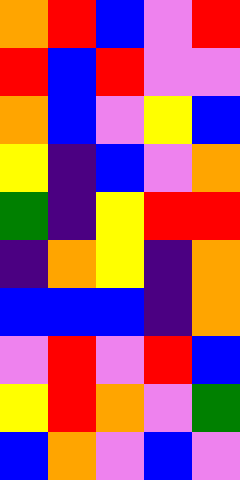[["orange", "red", "blue", "violet", "red"], ["red", "blue", "red", "violet", "violet"], ["orange", "blue", "violet", "yellow", "blue"], ["yellow", "indigo", "blue", "violet", "orange"], ["green", "indigo", "yellow", "red", "red"], ["indigo", "orange", "yellow", "indigo", "orange"], ["blue", "blue", "blue", "indigo", "orange"], ["violet", "red", "violet", "red", "blue"], ["yellow", "red", "orange", "violet", "green"], ["blue", "orange", "violet", "blue", "violet"]]